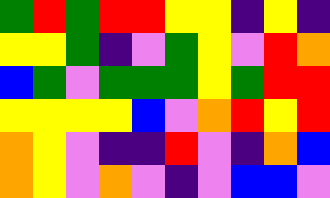[["green", "red", "green", "red", "red", "yellow", "yellow", "indigo", "yellow", "indigo"], ["yellow", "yellow", "green", "indigo", "violet", "green", "yellow", "violet", "red", "orange"], ["blue", "green", "violet", "green", "green", "green", "yellow", "green", "red", "red"], ["yellow", "yellow", "yellow", "yellow", "blue", "violet", "orange", "red", "yellow", "red"], ["orange", "yellow", "violet", "indigo", "indigo", "red", "violet", "indigo", "orange", "blue"], ["orange", "yellow", "violet", "orange", "violet", "indigo", "violet", "blue", "blue", "violet"]]